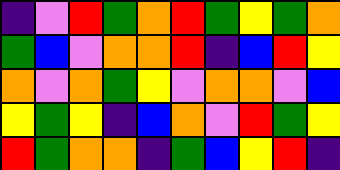[["indigo", "violet", "red", "green", "orange", "red", "green", "yellow", "green", "orange"], ["green", "blue", "violet", "orange", "orange", "red", "indigo", "blue", "red", "yellow"], ["orange", "violet", "orange", "green", "yellow", "violet", "orange", "orange", "violet", "blue"], ["yellow", "green", "yellow", "indigo", "blue", "orange", "violet", "red", "green", "yellow"], ["red", "green", "orange", "orange", "indigo", "green", "blue", "yellow", "red", "indigo"]]